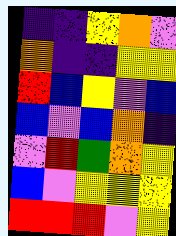[["indigo", "indigo", "yellow", "orange", "violet"], ["orange", "indigo", "indigo", "yellow", "yellow"], ["red", "blue", "yellow", "violet", "blue"], ["blue", "violet", "blue", "orange", "indigo"], ["violet", "red", "green", "orange", "yellow"], ["blue", "violet", "yellow", "yellow", "yellow"], ["red", "red", "red", "violet", "yellow"]]